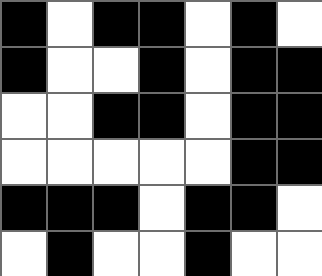[["black", "white", "black", "black", "white", "black", "white"], ["black", "white", "white", "black", "white", "black", "black"], ["white", "white", "black", "black", "white", "black", "black"], ["white", "white", "white", "white", "white", "black", "black"], ["black", "black", "black", "white", "black", "black", "white"], ["white", "black", "white", "white", "black", "white", "white"]]